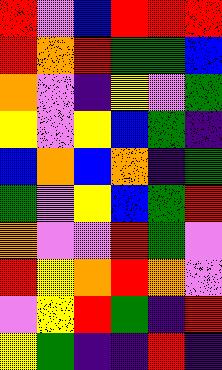[["red", "violet", "blue", "red", "red", "red"], ["red", "orange", "red", "green", "green", "blue"], ["orange", "violet", "indigo", "yellow", "violet", "green"], ["yellow", "violet", "yellow", "blue", "green", "indigo"], ["blue", "orange", "blue", "orange", "indigo", "green"], ["green", "violet", "yellow", "blue", "green", "red"], ["orange", "violet", "violet", "red", "green", "violet"], ["red", "yellow", "orange", "red", "orange", "violet"], ["violet", "yellow", "red", "green", "indigo", "red"], ["yellow", "green", "indigo", "indigo", "red", "indigo"]]